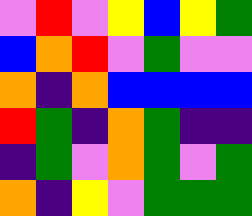[["violet", "red", "violet", "yellow", "blue", "yellow", "green"], ["blue", "orange", "red", "violet", "green", "violet", "violet"], ["orange", "indigo", "orange", "blue", "blue", "blue", "blue"], ["red", "green", "indigo", "orange", "green", "indigo", "indigo"], ["indigo", "green", "violet", "orange", "green", "violet", "green"], ["orange", "indigo", "yellow", "violet", "green", "green", "green"]]